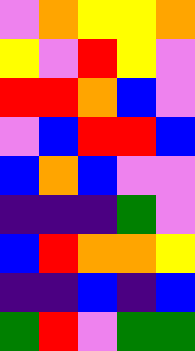[["violet", "orange", "yellow", "yellow", "orange"], ["yellow", "violet", "red", "yellow", "violet"], ["red", "red", "orange", "blue", "violet"], ["violet", "blue", "red", "red", "blue"], ["blue", "orange", "blue", "violet", "violet"], ["indigo", "indigo", "indigo", "green", "violet"], ["blue", "red", "orange", "orange", "yellow"], ["indigo", "indigo", "blue", "indigo", "blue"], ["green", "red", "violet", "green", "green"]]